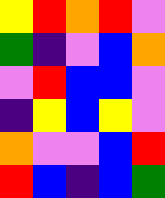[["yellow", "red", "orange", "red", "violet"], ["green", "indigo", "violet", "blue", "orange"], ["violet", "red", "blue", "blue", "violet"], ["indigo", "yellow", "blue", "yellow", "violet"], ["orange", "violet", "violet", "blue", "red"], ["red", "blue", "indigo", "blue", "green"]]